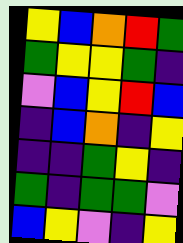[["yellow", "blue", "orange", "red", "green"], ["green", "yellow", "yellow", "green", "indigo"], ["violet", "blue", "yellow", "red", "blue"], ["indigo", "blue", "orange", "indigo", "yellow"], ["indigo", "indigo", "green", "yellow", "indigo"], ["green", "indigo", "green", "green", "violet"], ["blue", "yellow", "violet", "indigo", "yellow"]]